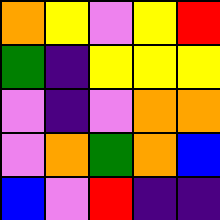[["orange", "yellow", "violet", "yellow", "red"], ["green", "indigo", "yellow", "yellow", "yellow"], ["violet", "indigo", "violet", "orange", "orange"], ["violet", "orange", "green", "orange", "blue"], ["blue", "violet", "red", "indigo", "indigo"]]